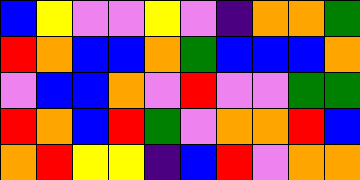[["blue", "yellow", "violet", "violet", "yellow", "violet", "indigo", "orange", "orange", "green"], ["red", "orange", "blue", "blue", "orange", "green", "blue", "blue", "blue", "orange"], ["violet", "blue", "blue", "orange", "violet", "red", "violet", "violet", "green", "green"], ["red", "orange", "blue", "red", "green", "violet", "orange", "orange", "red", "blue"], ["orange", "red", "yellow", "yellow", "indigo", "blue", "red", "violet", "orange", "orange"]]